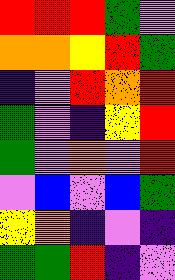[["red", "red", "red", "green", "violet"], ["orange", "orange", "yellow", "red", "green"], ["indigo", "violet", "red", "orange", "red"], ["green", "violet", "indigo", "yellow", "red"], ["green", "violet", "orange", "violet", "red"], ["violet", "blue", "violet", "blue", "green"], ["yellow", "orange", "indigo", "violet", "indigo"], ["green", "green", "red", "indigo", "violet"]]